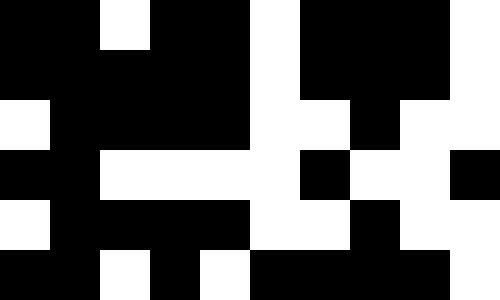[["black", "black", "white", "black", "black", "white", "black", "black", "black", "white"], ["black", "black", "black", "black", "black", "white", "black", "black", "black", "white"], ["white", "black", "black", "black", "black", "white", "white", "black", "white", "white"], ["black", "black", "white", "white", "white", "white", "black", "white", "white", "black"], ["white", "black", "black", "black", "black", "white", "white", "black", "white", "white"], ["black", "black", "white", "black", "white", "black", "black", "black", "black", "white"]]